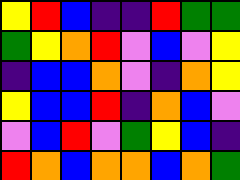[["yellow", "red", "blue", "indigo", "indigo", "red", "green", "green"], ["green", "yellow", "orange", "red", "violet", "blue", "violet", "yellow"], ["indigo", "blue", "blue", "orange", "violet", "indigo", "orange", "yellow"], ["yellow", "blue", "blue", "red", "indigo", "orange", "blue", "violet"], ["violet", "blue", "red", "violet", "green", "yellow", "blue", "indigo"], ["red", "orange", "blue", "orange", "orange", "blue", "orange", "green"]]